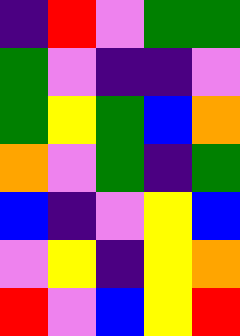[["indigo", "red", "violet", "green", "green"], ["green", "violet", "indigo", "indigo", "violet"], ["green", "yellow", "green", "blue", "orange"], ["orange", "violet", "green", "indigo", "green"], ["blue", "indigo", "violet", "yellow", "blue"], ["violet", "yellow", "indigo", "yellow", "orange"], ["red", "violet", "blue", "yellow", "red"]]